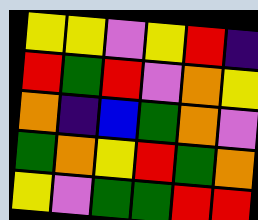[["yellow", "yellow", "violet", "yellow", "red", "indigo"], ["red", "green", "red", "violet", "orange", "yellow"], ["orange", "indigo", "blue", "green", "orange", "violet"], ["green", "orange", "yellow", "red", "green", "orange"], ["yellow", "violet", "green", "green", "red", "red"]]